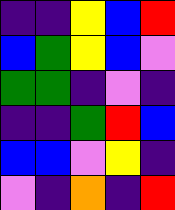[["indigo", "indigo", "yellow", "blue", "red"], ["blue", "green", "yellow", "blue", "violet"], ["green", "green", "indigo", "violet", "indigo"], ["indigo", "indigo", "green", "red", "blue"], ["blue", "blue", "violet", "yellow", "indigo"], ["violet", "indigo", "orange", "indigo", "red"]]